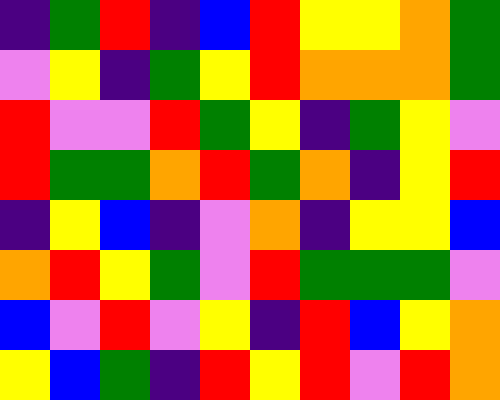[["indigo", "green", "red", "indigo", "blue", "red", "yellow", "yellow", "orange", "green"], ["violet", "yellow", "indigo", "green", "yellow", "red", "orange", "orange", "orange", "green"], ["red", "violet", "violet", "red", "green", "yellow", "indigo", "green", "yellow", "violet"], ["red", "green", "green", "orange", "red", "green", "orange", "indigo", "yellow", "red"], ["indigo", "yellow", "blue", "indigo", "violet", "orange", "indigo", "yellow", "yellow", "blue"], ["orange", "red", "yellow", "green", "violet", "red", "green", "green", "green", "violet"], ["blue", "violet", "red", "violet", "yellow", "indigo", "red", "blue", "yellow", "orange"], ["yellow", "blue", "green", "indigo", "red", "yellow", "red", "violet", "red", "orange"]]